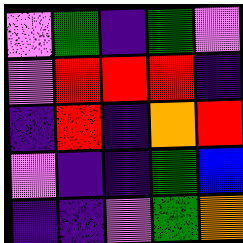[["violet", "green", "indigo", "green", "violet"], ["violet", "red", "red", "red", "indigo"], ["indigo", "red", "indigo", "orange", "red"], ["violet", "indigo", "indigo", "green", "blue"], ["indigo", "indigo", "violet", "green", "orange"]]